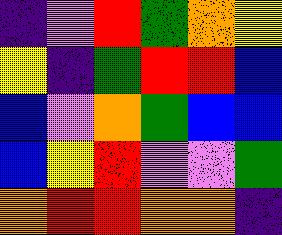[["indigo", "violet", "red", "green", "orange", "yellow"], ["yellow", "indigo", "green", "red", "red", "blue"], ["blue", "violet", "orange", "green", "blue", "blue"], ["blue", "yellow", "red", "violet", "violet", "green"], ["orange", "red", "red", "orange", "orange", "indigo"]]